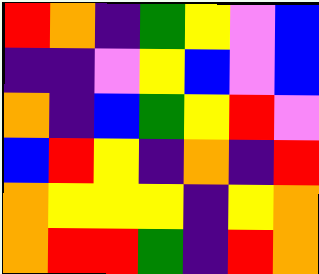[["red", "orange", "indigo", "green", "yellow", "violet", "blue"], ["indigo", "indigo", "violet", "yellow", "blue", "violet", "blue"], ["orange", "indigo", "blue", "green", "yellow", "red", "violet"], ["blue", "red", "yellow", "indigo", "orange", "indigo", "red"], ["orange", "yellow", "yellow", "yellow", "indigo", "yellow", "orange"], ["orange", "red", "red", "green", "indigo", "red", "orange"]]